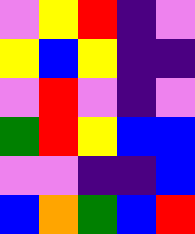[["violet", "yellow", "red", "indigo", "violet"], ["yellow", "blue", "yellow", "indigo", "indigo"], ["violet", "red", "violet", "indigo", "violet"], ["green", "red", "yellow", "blue", "blue"], ["violet", "violet", "indigo", "indigo", "blue"], ["blue", "orange", "green", "blue", "red"]]